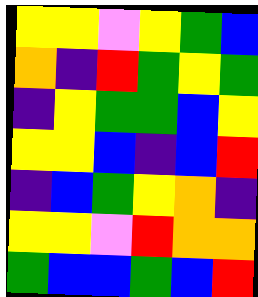[["yellow", "yellow", "violet", "yellow", "green", "blue"], ["orange", "indigo", "red", "green", "yellow", "green"], ["indigo", "yellow", "green", "green", "blue", "yellow"], ["yellow", "yellow", "blue", "indigo", "blue", "red"], ["indigo", "blue", "green", "yellow", "orange", "indigo"], ["yellow", "yellow", "violet", "red", "orange", "orange"], ["green", "blue", "blue", "green", "blue", "red"]]